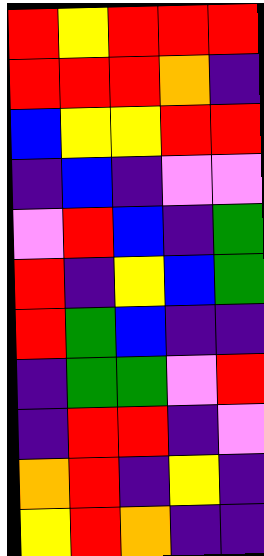[["red", "yellow", "red", "red", "red"], ["red", "red", "red", "orange", "indigo"], ["blue", "yellow", "yellow", "red", "red"], ["indigo", "blue", "indigo", "violet", "violet"], ["violet", "red", "blue", "indigo", "green"], ["red", "indigo", "yellow", "blue", "green"], ["red", "green", "blue", "indigo", "indigo"], ["indigo", "green", "green", "violet", "red"], ["indigo", "red", "red", "indigo", "violet"], ["orange", "red", "indigo", "yellow", "indigo"], ["yellow", "red", "orange", "indigo", "indigo"]]